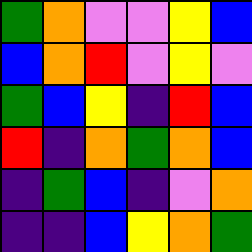[["green", "orange", "violet", "violet", "yellow", "blue"], ["blue", "orange", "red", "violet", "yellow", "violet"], ["green", "blue", "yellow", "indigo", "red", "blue"], ["red", "indigo", "orange", "green", "orange", "blue"], ["indigo", "green", "blue", "indigo", "violet", "orange"], ["indigo", "indigo", "blue", "yellow", "orange", "green"]]